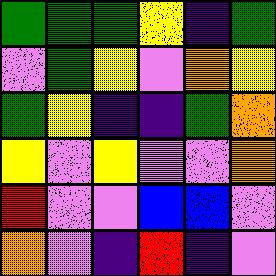[["green", "green", "green", "yellow", "indigo", "green"], ["violet", "green", "yellow", "violet", "orange", "yellow"], ["green", "yellow", "indigo", "indigo", "green", "orange"], ["yellow", "violet", "yellow", "violet", "violet", "orange"], ["red", "violet", "violet", "blue", "blue", "violet"], ["orange", "violet", "indigo", "red", "indigo", "violet"]]